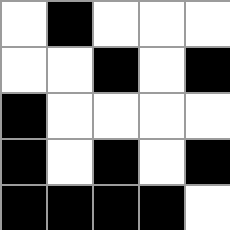[["white", "black", "white", "white", "white"], ["white", "white", "black", "white", "black"], ["black", "white", "white", "white", "white"], ["black", "white", "black", "white", "black"], ["black", "black", "black", "black", "white"]]